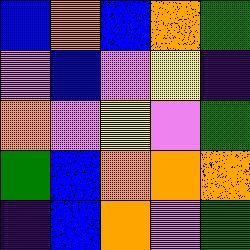[["blue", "orange", "blue", "orange", "green"], ["violet", "blue", "violet", "yellow", "indigo"], ["orange", "violet", "yellow", "violet", "green"], ["green", "blue", "orange", "orange", "orange"], ["indigo", "blue", "orange", "violet", "green"]]